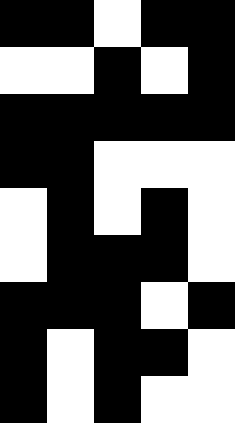[["black", "black", "white", "black", "black"], ["white", "white", "black", "white", "black"], ["black", "black", "black", "black", "black"], ["black", "black", "white", "white", "white"], ["white", "black", "white", "black", "white"], ["white", "black", "black", "black", "white"], ["black", "black", "black", "white", "black"], ["black", "white", "black", "black", "white"], ["black", "white", "black", "white", "white"]]